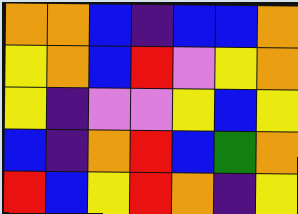[["orange", "orange", "blue", "indigo", "blue", "blue", "orange"], ["yellow", "orange", "blue", "red", "violet", "yellow", "orange"], ["yellow", "indigo", "violet", "violet", "yellow", "blue", "yellow"], ["blue", "indigo", "orange", "red", "blue", "green", "orange"], ["red", "blue", "yellow", "red", "orange", "indigo", "yellow"]]